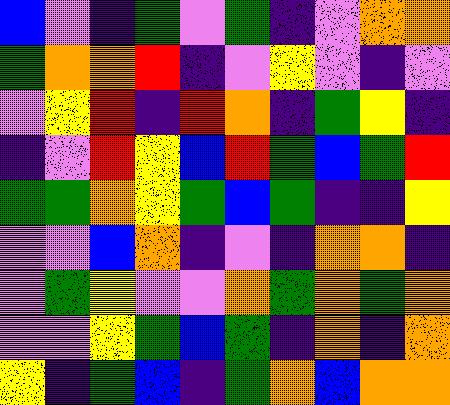[["blue", "violet", "indigo", "green", "violet", "green", "indigo", "violet", "orange", "orange"], ["green", "orange", "orange", "red", "indigo", "violet", "yellow", "violet", "indigo", "violet"], ["violet", "yellow", "red", "indigo", "red", "orange", "indigo", "green", "yellow", "indigo"], ["indigo", "violet", "red", "yellow", "blue", "red", "green", "blue", "green", "red"], ["green", "green", "orange", "yellow", "green", "blue", "green", "indigo", "indigo", "yellow"], ["violet", "violet", "blue", "orange", "indigo", "violet", "indigo", "orange", "orange", "indigo"], ["violet", "green", "yellow", "violet", "violet", "orange", "green", "orange", "green", "orange"], ["violet", "violet", "yellow", "green", "blue", "green", "indigo", "orange", "indigo", "orange"], ["yellow", "indigo", "green", "blue", "indigo", "green", "orange", "blue", "orange", "orange"]]